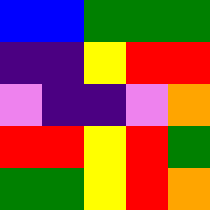[["blue", "blue", "green", "green", "green"], ["indigo", "indigo", "yellow", "red", "red"], ["violet", "indigo", "indigo", "violet", "orange"], ["red", "red", "yellow", "red", "green"], ["green", "green", "yellow", "red", "orange"]]